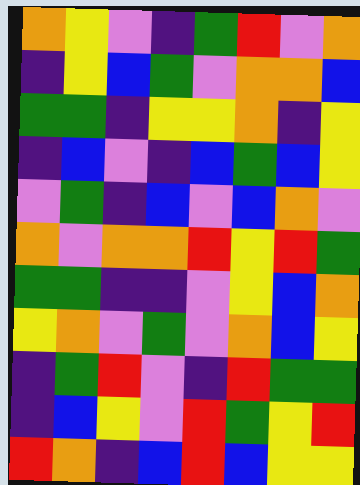[["orange", "yellow", "violet", "indigo", "green", "red", "violet", "orange"], ["indigo", "yellow", "blue", "green", "violet", "orange", "orange", "blue"], ["green", "green", "indigo", "yellow", "yellow", "orange", "indigo", "yellow"], ["indigo", "blue", "violet", "indigo", "blue", "green", "blue", "yellow"], ["violet", "green", "indigo", "blue", "violet", "blue", "orange", "violet"], ["orange", "violet", "orange", "orange", "red", "yellow", "red", "green"], ["green", "green", "indigo", "indigo", "violet", "yellow", "blue", "orange"], ["yellow", "orange", "violet", "green", "violet", "orange", "blue", "yellow"], ["indigo", "green", "red", "violet", "indigo", "red", "green", "green"], ["indigo", "blue", "yellow", "violet", "red", "green", "yellow", "red"], ["red", "orange", "indigo", "blue", "red", "blue", "yellow", "yellow"]]